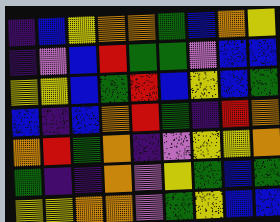[["indigo", "blue", "yellow", "orange", "orange", "green", "blue", "orange", "yellow"], ["indigo", "violet", "blue", "red", "green", "green", "violet", "blue", "blue"], ["yellow", "yellow", "blue", "green", "red", "blue", "yellow", "blue", "green"], ["blue", "indigo", "blue", "orange", "red", "green", "indigo", "red", "orange"], ["orange", "red", "green", "orange", "indigo", "violet", "yellow", "yellow", "orange"], ["green", "indigo", "indigo", "orange", "violet", "yellow", "green", "blue", "green"], ["yellow", "yellow", "orange", "orange", "violet", "green", "yellow", "blue", "blue"]]